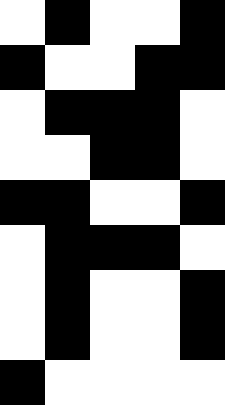[["white", "black", "white", "white", "black"], ["black", "white", "white", "black", "black"], ["white", "black", "black", "black", "white"], ["white", "white", "black", "black", "white"], ["black", "black", "white", "white", "black"], ["white", "black", "black", "black", "white"], ["white", "black", "white", "white", "black"], ["white", "black", "white", "white", "black"], ["black", "white", "white", "white", "white"]]